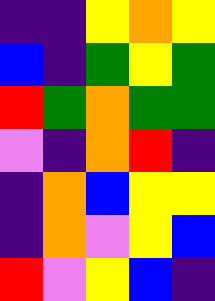[["indigo", "indigo", "yellow", "orange", "yellow"], ["blue", "indigo", "green", "yellow", "green"], ["red", "green", "orange", "green", "green"], ["violet", "indigo", "orange", "red", "indigo"], ["indigo", "orange", "blue", "yellow", "yellow"], ["indigo", "orange", "violet", "yellow", "blue"], ["red", "violet", "yellow", "blue", "indigo"]]